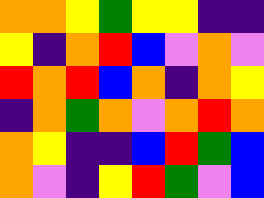[["orange", "orange", "yellow", "green", "yellow", "yellow", "indigo", "indigo"], ["yellow", "indigo", "orange", "red", "blue", "violet", "orange", "violet"], ["red", "orange", "red", "blue", "orange", "indigo", "orange", "yellow"], ["indigo", "orange", "green", "orange", "violet", "orange", "red", "orange"], ["orange", "yellow", "indigo", "indigo", "blue", "red", "green", "blue"], ["orange", "violet", "indigo", "yellow", "red", "green", "violet", "blue"]]